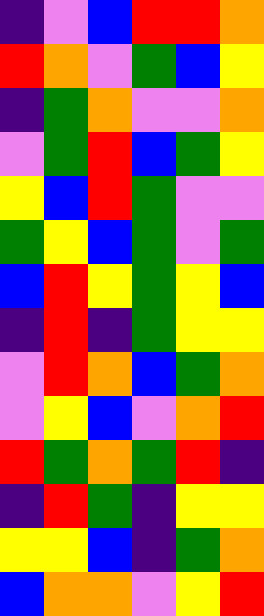[["indigo", "violet", "blue", "red", "red", "orange"], ["red", "orange", "violet", "green", "blue", "yellow"], ["indigo", "green", "orange", "violet", "violet", "orange"], ["violet", "green", "red", "blue", "green", "yellow"], ["yellow", "blue", "red", "green", "violet", "violet"], ["green", "yellow", "blue", "green", "violet", "green"], ["blue", "red", "yellow", "green", "yellow", "blue"], ["indigo", "red", "indigo", "green", "yellow", "yellow"], ["violet", "red", "orange", "blue", "green", "orange"], ["violet", "yellow", "blue", "violet", "orange", "red"], ["red", "green", "orange", "green", "red", "indigo"], ["indigo", "red", "green", "indigo", "yellow", "yellow"], ["yellow", "yellow", "blue", "indigo", "green", "orange"], ["blue", "orange", "orange", "violet", "yellow", "red"]]